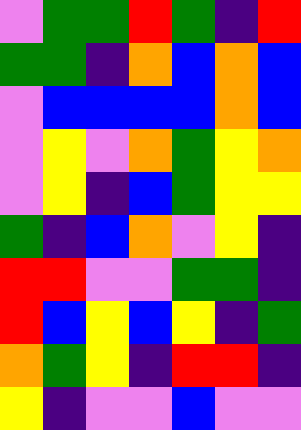[["violet", "green", "green", "red", "green", "indigo", "red"], ["green", "green", "indigo", "orange", "blue", "orange", "blue"], ["violet", "blue", "blue", "blue", "blue", "orange", "blue"], ["violet", "yellow", "violet", "orange", "green", "yellow", "orange"], ["violet", "yellow", "indigo", "blue", "green", "yellow", "yellow"], ["green", "indigo", "blue", "orange", "violet", "yellow", "indigo"], ["red", "red", "violet", "violet", "green", "green", "indigo"], ["red", "blue", "yellow", "blue", "yellow", "indigo", "green"], ["orange", "green", "yellow", "indigo", "red", "red", "indigo"], ["yellow", "indigo", "violet", "violet", "blue", "violet", "violet"]]